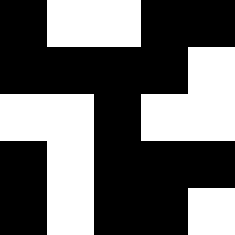[["black", "white", "white", "black", "black"], ["black", "black", "black", "black", "white"], ["white", "white", "black", "white", "white"], ["black", "white", "black", "black", "black"], ["black", "white", "black", "black", "white"]]